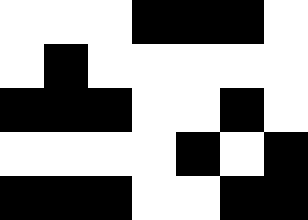[["white", "white", "white", "black", "black", "black", "white"], ["white", "black", "white", "white", "white", "white", "white"], ["black", "black", "black", "white", "white", "black", "white"], ["white", "white", "white", "white", "black", "white", "black"], ["black", "black", "black", "white", "white", "black", "black"]]